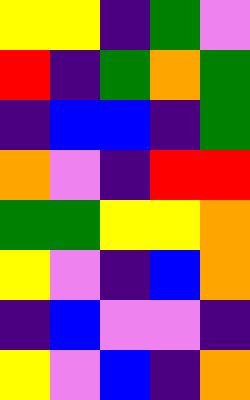[["yellow", "yellow", "indigo", "green", "violet"], ["red", "indigo", "green", "orange", "green"], ["indigo", "blue", "blue", "indigo", "green"], ["orange", "violet", "indigo", "red", "red"], ["green", "green", "yellow", "yellow", "orange"], ["yellow", "violet", "indigo", "blue", "orange"], ["indigo", "blue", "violet", "violet", "indigo"], ["yellow", "violet", "blue", "indigo", "orange"]]